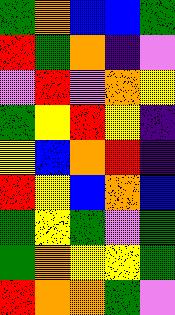[["green", "orange", "blue", "blue", "green"], ["red", "green", "orange", "indigo", "violet"], ["violet", "red", "violet", "orange", "yellow"], ["green", "yellow", "red", "yellow", "indigo"], ["yellow", "blue", "orange", "red", "indigo"], ["red", "yellow", "blue", "orange", "blue"], ["green", "yellow", "green", "violet", "green"], ["green", "orange", "yellow", "yellow", "green"], ["red", "orange", "orange", "green", "violet"]]